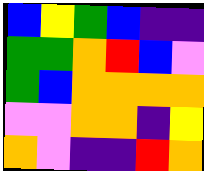[["blue", "yellow", "green", "blue", "indigo", "indigo"], ["green", "green", "orange", "red", "blue", "violet"], ["green", "blue", "orange", "orange", "orange", "orange"], ["violet", "violet", "orange", "orange", "indigo", "yellow"], ["orange", "violet", "indigo", "indigo", "red", "orange"]]